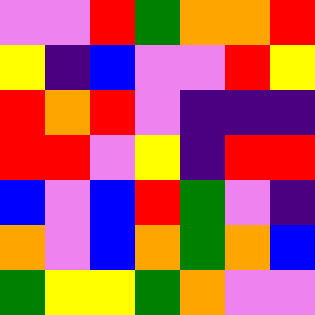[["violet", "violet", "red", "green", "orange", "orange", "red"], ["yellow", "indigo", "blue", "violet", "violet", "red", "yellow"], ["red", "orange", "red", "violet", "indigo", "indigo", "indigo"], ["red", "red", "violet", "yellow", "indigo", "red", "red"], ["blue", "violet", "blue", "red", "green", "violet", "indigo"], ["orange", "violet", "blue", "orange", "green", "orange", "blue"], ["green", "yellow", "yellow", "green", "orange", "violet", "violet"]]